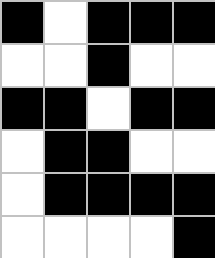[["black", "white", "black", "black", "black"], ["white", "white", "black", "white", "white"], ["black", "black", "white", "black", "black"], ["white", "black", "black", "white", "white"], ["white", "black", "black", "black", "black"], ["white", "white", "white", "white", "black"]]